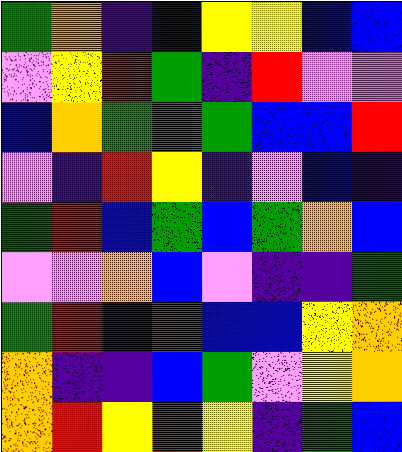[["green", "orange", "indigo", "blue", "yellow", "yellow", "blue", "blue"], ["violet", "yellow", "red", "green", "indigo", "red", "violet", "violet"], ["blue", "orange", "green", "green", "green", "blue", "blue", "red"], ["violet", "indigo", "red", "yellow", "indigo", "violet", "blue", "indigo"], ["green", "red", "blue", "green", "blue", "green", "orange", "blue"], ["violet", "violet", "orange", "blue", "violet", "indigo", "indigo", "green"], ["green", "red", "indigo", "red", "blue", "blue", "yellow", "orange"], ["orange", "indigo", "indigo", "blue", "green", "violet", "yellow", "orange"], ["orange", "red", "yellow", "red", "yellow", "indigo", "green", "blue"]]